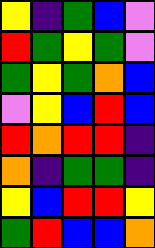[["yellow", "indigo", "green", "blue", "violet"], ["red", "green", "yellow", "green", "violet"], ["green", "yellow", "green", "orange", "blue"], ["violet", "yellow", "blue", "red", "blue"], ["red", "orange", "red", "red", "indigo"], ["orange", "indigo", "green", "green", "indigo"], ["yellow", "blue", "red", "red", "yellow"], ["green", "red", "blue", "blue", "orange"]]